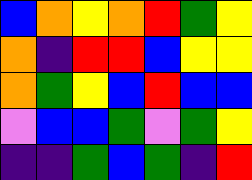[["blue", "orange", "yellow", "orange", "red", "green", "yellow"], ["orange", "indigo", "red", "red", "blue", "yellow", "yellow"], ["orange", "green", "yellow", "blue", "red", "blue", "blue"], ["violet", "blue", "blue", "green", "violet", "green", "yellow"], ["indigo", "indigo", "green", "blue", "green", "indigo", "red"]]